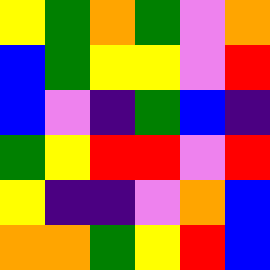[["yellow", "green", "orange", "green", "violet", "orange"], ["blue", "green", "yellow", "yellow", "violet", "red"], ["blue", "violet", "indigo", "green", "blue", "indigo"], ["green", "yellow", "red", "red", "violet", "red"], ["yellow", "indigo", "indigo", "violet", "orange", "blue"], ["orange", "orange", "green", "yellow", "red", "blue"]]